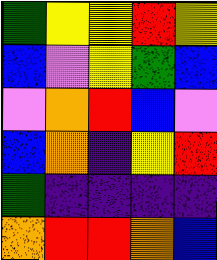[["green", "yellow", "yellow", "red", "yellow"], ["blue", "violet", "yellow", "green", "blue"], ["violet", "orange", "red", "blue", "violet"], ["blue", "orange", "indigo", "yellow", "red"], ["green", "indigo", "indigo", "indigo", "indigo"], ["orange", "red", "red", "orange", "blue"]]